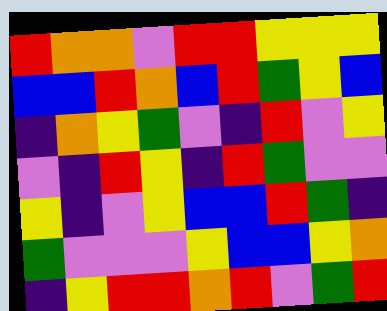[["red", "orange", "orange", "violet", "red", "red", "yellow", "yellow", "yellow"], ["blue", "blue", "red", "orange", "blue", "red", "green", "yellow", "blue"], ["indigo", "orange", "yellow", "green", "violet", "indigo", "red", "violet", "yellow"], ["violet", "indigo", "red", "yellow", "indigo", "red", "green", "violet", "violet"], ["yellow", "indigo", "violet", "yellow", "blue", "blue", "red", "green", "indigo"], ["green", "violet", "violet", "violet", "yellow", "blue", "blue", "yellow", "orange"], ["indigo", "yellow", "red", "red", "orange", "red", "violet", "green", "red"]]